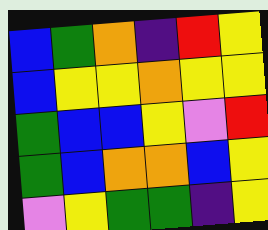[["blue", "green", "orange", "indigo", "red", "yellow"], ["blue", "yellow", "yellow", "orange", "yellow", "yellow"], ["green", "blue", "blue", "yellow", "violet", "red"], ["green", "blue", "orange", "orange", "blue", "yellow"], ["violet", "yellow", "green", "green", "indigo", "yellow"]]